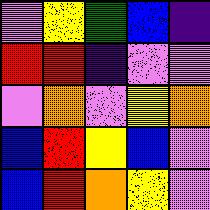[["violet", "yellow", "green", "blue", "indigo"], ["red", "red", "indigo", "violet", "violet"], ["violet", "orange", "violet", "yellow", "orange"], ["blue", "red", "yellow", "blue", "violet"], ["blue", "red", "orange", "yellow", "violet"]]